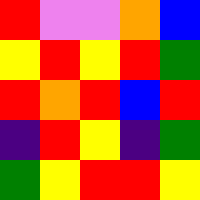[["red", "violet", "violet", "orange", "blue"], ["yellow", "red", "yellow", "red", "green"], ["red", "orange", "red", "blue", "red"], ["indigo", "red", "yellow", "indigo", "green"], ["green", "yellow", "red", "red", "yellow"]]